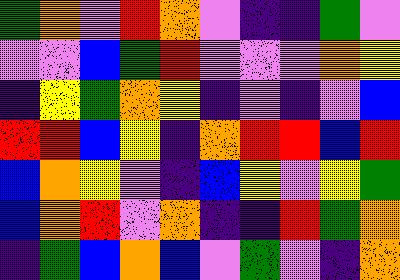[["green", "orange", "violet", "red", "orange", "violet", "indigo", "indigo", "green", "violet"], ["violet", "violet", "blue", "green", "red", "violet", "violet", "violet", "orange", "yellow"], ["indigo", "yellow", "green", "orange", "yellow", "indigo", "violet", "indigo", "violet", "blue"], ["red", "red", "blue", "yellow", "indigo", "orange", "red", "red", "blue", "red"], ["blue", "orange", "yellow", "violet", "indigo", "blue", "yellow", "violet", "yellow", "green"], ["blue", "orange", "red", "violet", "orange", "indigo", "indigo", "red", "green", "orange"], ["indigo", "green", "blue", "orange", "blue", "violet", "green", "violet", "indigo", "orange"]]